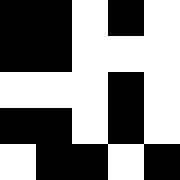[["black", "black", "white", "black", "white"], ["black", "black", "white", "white", "white"], ["white", "white", "white", "black", "white"], ["black", "black", "white", "black", "white"], ["white", "black", "black", "white", "black"]]